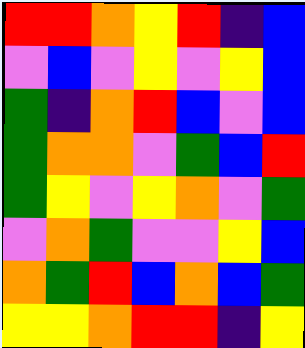[["red", "red", "orange", "yellow", "red", "indigo", "blue"], ["violet", "blue", "violet", "yellow", "violet", "yellow", "blue"], ["green", "indigo", "orange", "red", "blue", "violet", "blue"], ["green", "orange", "orange", "violet", "green", "blue", "red"], ["green", "yellow", "violet", "yellow", "orange", "violet", "green"], ["violet", "orange", "green", "violet", "violet", "yellow", "blue"], ["orange", "green", "red", "blue", "orange", "blue", "green"], ["yellow", "yellow", "orange", "red", "red", "indigo", "yellow"]]